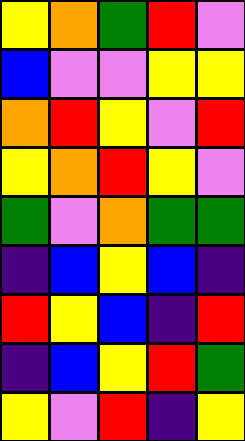[["yellow", "orange", "green", "red", "violet"], ["blue", "violet", "violet", "yellow", "yellow"], ["orange", "red", "yellow", "violet", "red"], ["yellow", "orange", "red", "yellow", "violet"], ["green", "violet", "orange", "green", "green"], ["indigo", "blue", "yellow", "blue", "indigo"], ["red", "yellow", "blue", "indigo", "red"], ["indigo", "blue", "yellow", "red", "green"], ["yellow", "violet", "red", "indigo", "yellow"]]